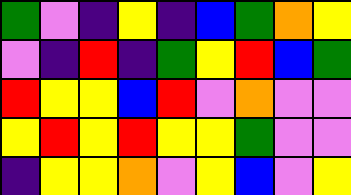[["green", "violet", "indigo", "yellow", "indigo", "blue", "green", "orange", "yellow"], ["violet", "indigo", "red", "indigo", "green", "yellow", "red", "blue", "green"], ["red", "yellow", "yellow", "blue", "red", "violet", "orange", "violet", "violet"], ["yellow", "red", "yellow", "red", "yellow", "yellow", "green", "violet", "violet"], ["indigo", "yellow", "yellow", "orange", "violet", "yellow", "blue", "violet", "yellow"]]